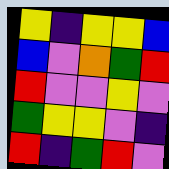[["yellow", "indigo", "yellow", "yellow", "blue"], ["blue", "violet", "orange", "green", "red"], ["red", "violet", "violet", "yellow", "violet"], ["green", "yellow", "yellow", "violet", "indigo"], ["red", "indigo", "green", "red", "violet"]]